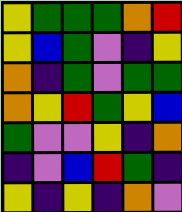[["yellow", "green", "green", "green", "orange", "red"], ["yellow", "blue", "green", "violet", "indigo", "yellow"], ["orange", "indigo", "green", "violet", "green", "green"], ["orange", "yellow", "red", "green", "yellow", "blue"], ["green", "violet", "violet", "yellow", "indigo", "orange"], ["indigo", "violet", "blue", "red", "green", "indigo"], ["yellow", "indigo", "yellow", "indigo", "orange", "violet"]]